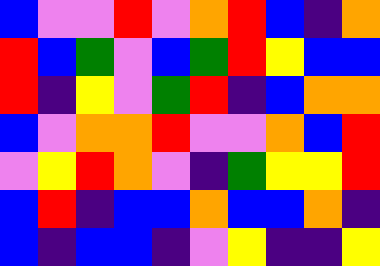[["blue", "violet", "violet", "red", "violet", "orange", "red", "blue", "indigo", "orange"], ["red", "blue", "green", "violet", "blue", "green", "red", "yellow", "blue", "blue"], ["red", "indigo", "yellow", "violet", "green", "red", "indigo", "blue", "orange", "orange"], ["blue", "violet", "orange", "orange", "red", "violet", "violet", "orange", "blue", "red"], ["violet", "yellow", "red", "orange", "violet", "indigo", "green", "yellow", "yellow", "red"], ["blue", "red", "indigo", "blue", "blue", "orange", "blue", "blue", "orange", "indigo"], ["blue", "indigo", "blue", "blue", "indigo", "violet", "yellow", "indigo", "indigo", "yellow"]]